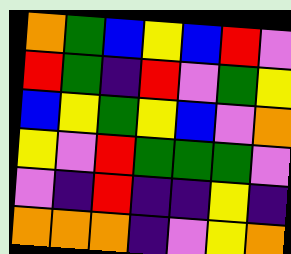[["orange", "green", "blue", "yellow", "blue", "red", "violet"], ["red", "green", "indigo", "red", "violet", "green", "yellow"], ["blue", "yellow", "green", "yellow", "blue", "violet", "orange"], ["yellow", "violet", "red", "green", "green", "green", "violet"], ["violet", "indigo", "red", "indigo", "indigo", "yellow", "indigo"], ["orange", "orange", "orange", "indigo", "violet", "yellow", "orange"]]